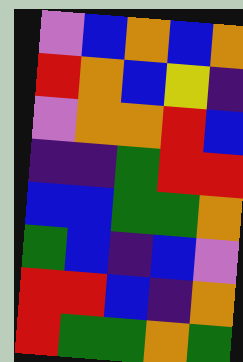[["violet", "blue", "orange", "blue", "orange"], ["red", "orange", "blue", "yellow", "indigo"], ["violet", "orange", "orange", "red", "blue"], ["indigo", "indigo", "green", "red", "red"], ["blue", "blue", "green", "green", "orange"], ["green", "blue", "indigo", "blue", "violet"], ["red", "red", "blue", "indigo", "orange"], ["red", "green", "green", "orange", "green"]]